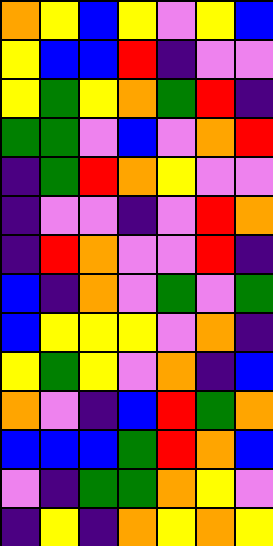[["orange", "yellow", "blue", "yellow", "violet", "yellow", "blue"], ["yellow", "blue", "blue", "red", "indigo", "violet", "violet"], ["yellow", "green", "yellow", "orange", "green", "red", "indigo"], ["green", "green", "violet", "blue", "violet", "orange", "red"], ["indigo", "green", "red", "orange", "yellow", "violet", "violet"], ["indigo", "violet", "violet", "indigo", "violet", "red", "orange"], ["indigo", "red", "orange", "violet", "violet", "red", "indigo"], ["blue", "indigo", "orange", "violet", "green", "violet", "green"], ["blue", "yellow", "yellow", "yellow", "violet", "orange", "indigo"], ["yellow", "green", "yellow", "violet", "orange", "indigo", "blue"], ["orange", "violet", "indigo", "blue", "red", "green", "orange"], ["blue", "blue", "blue", "green", "red", "orange", "blue"], ["violet", "indigo", "green", "green", "orange", "yellow", "violet"], ["indigo", "yellow", "indigo", "orange", "yellow", "orange", "yellow"]]